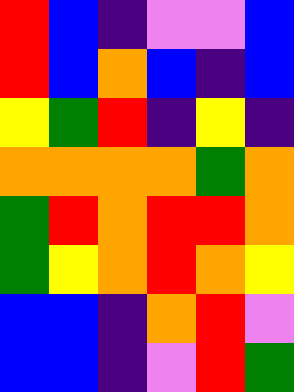[["red", "blue", "indigo", "violet", "violet", "blue"], ["red", "blue", "orange", "blue", "indigo", "blue"], ["yellow", "green", "red", "indigo", "yellow", "indigo"], ["orange", "orange", "orange", "orange", "green", "orange"], ["green", "red", "orange", "red", "red", "orange"], ["green", "yellow", "orange", "red", "orange", "yellow"], ["blue", "blue", "indigo", "orange", "red", "violet"], ["blue", "blue", "indigo", "violet", "red", "green"]]